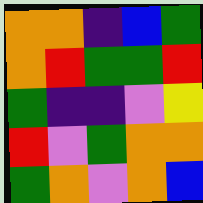[["orange", "orange", "indigo", "blue", "green"], ["orange", "red", "green", "green", "red"], ["green", "indigo", "indigo", "violet", "yellow"], ["red", "violet", "green", "orange", "orange"], ["green", "orange", "violet", "orange", "blue"]]